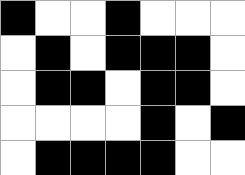[["black", "white", "white", "black", "white", "white", "white"], ["white", "black", "white", "black", "black", "black", "white"], ["white", "black", "black", "white", "black", "black", "white"], ["white", "white", "white", "white", "black", "white", "black"], ["white", "black", "black", "black", "black", "white", "white"]]